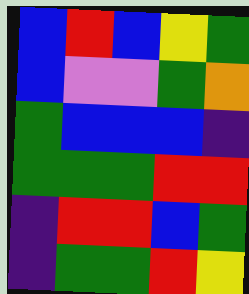[["blue", "red", "blue", "yellow", "green"], ["blue", "violet", "violet", "green", "orange"], ["green", "blue", "blue", "blue", "indigo"], ["green", "green", "green", "red", "red"], ["indigo", "red", "red", "blue", "green"], ["indigo", "green", "green", "red", "yellow"]]